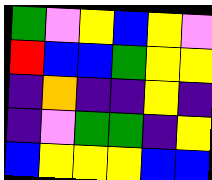[["green", "violet", "yellow", "blue", "yellow", "violet"], ["red", "blue", "blue", "green", "yellow", "yellow"], ["indigo", "orange", "indigo", "indigo", "yellow", "indigo"], ["indigo", "violet", "green", "green", "indigo", "yellow"], ["blue", "yellow", "yellow", "yellow", "blue", "blue"]]